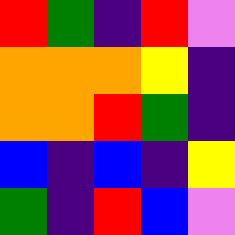[["red", "green", "indigo", "red", "violet"], ["orange", "orange", "orange", "yellow", "indigo"], ["orange", "orange", "red", "green", "indigo"], ["blue", "indigo", "blue", "indigo", "yellow"], ["green", "indigo", "red", "blue", "violet"]]